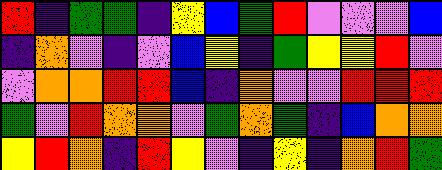[["red", "indigo", "green", "green", "indigo", "yellow", "blue", "green", "red", "violet", "violet", "violet", "blue"], ["indigo", "orange", "violet", "indigo", "violet", "blue", "yellow", "indigo", "green", "yellow", "yellow", "red", "violet"], ["violet", "orange", "orange", "red", "red", "blue", "indigo", "orange", "violet", "violet", "red", "red", "red"], ["green", "violet", "red", "orange", "orange", "violet", "green", "orange", "green", "indigo", "blue", "orange", "orange"], ["yellow", "red", "orange", "indigo", "red", "yellow", "violet", "indigo", "yellow", "indigo", "orange", "red", "green"]]